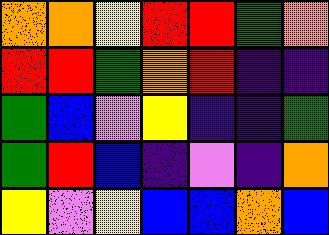[["orange", "orange", "yellow", "red", "red", "green", "orange"], ["red", "red", "green", "orange", "red", "indigo", "indigo"], ["green", "blue", "violet", "yellow", "indigo", "indigo", "green"], ["green", "red", "blue", "indigo", "violet", "indigo", "orange"], ["yellow", "violet", "yellow", "blue", "blue", "orange", "blue"]]